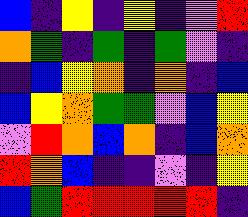[["blue", "indigo", "yellow", "indigo", "yellow", "indigo", "violet", "red"], ["orange", "green", "indigo", "green", "indigo", "green", "violet", "indigo"], ["indigo", "blue", "yellow", "orange", "indigo", "orange", "indigo", "blue"], ["blue", "yellow", "orange", "green", "green", "violet", "blue", "yellow"], ["violet", "red", "orange", "blue", "orange", "indigo", "blue", "orange"], ["red", "orange", "blue", "indigo", "indigo", "violet", "indigo", "yellow"], ["blue", "green", "red", "red", "red", "red", "red", "indigo"]]